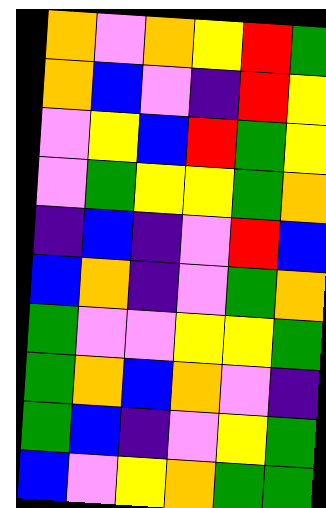[["orange", "violet", "orange", "yellow", "red", "green"], ["orange", "blue", "violet", "indigo", "red", "yellow"], ["violet", "yellow", "blue", "red", "green", "yellow"], ["violet", "green", "yellow", "yellow", "green", "orange"], ["indigo", "blue", "indigo", "violet", "red", "blue"], ["blue", "orange", "indigo", "violet", "green", "orange"], ["green", "violet", "violet", "yellow", "yellow", "green"], ["green", "orange", "blue", "orange", "violet", "indigo"], ["green", "blue", "indigo", "violet", "yellow", "green"], ["blue", "violet", "yellow", "orange", "green", "green"]]